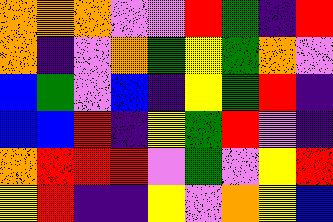[["orange", "orange", "orange", "violet", "violet", "red", "green", "indigo", "red"], ["orange", "indigo", "violet", "orange", "green", "yellow", "green", "orange", "violet"], ["blue", "green", "violet", "blue", "indigo", "yellow", "green", "red", "indigo"], ["blue", "blue", "red", "indigo", "yellow", "green", "red", "violet", "indigo"], ["orange", "red", "red", "red", "violet", "green", "violet", "yellow", "red"], ["yellow", "red", "indigo", "indigo", "yellow", "violet", "orange", "yellow", "blue"]]